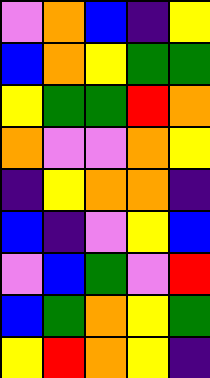[["violet", "orange", "blue", "indigo", "yellow"], ["blue", "orange", "yellow", "green", "green"], ["yellow", "green", "green", "red", "orange"], ["orange", "violet", "violet", "orange", "yellow"], ["indigo", "yellow", "orange", "orange", "indigo"], ["blue", "indigo", "violet", "yellow", "blue"], ["violet", "blue", "green", "violet", "red"], ["blue", "green", "orange", "yellow", "green"], ["yellow", "red", "orange", "yellow", "indigo"]]